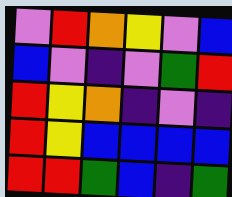[["violet", "red", "orange", "yellow", "violet", "blue"], ["blue", "violet", "indigo", "violet", "green", "red"], ["red", "yellow", "orange", "indigo", "violet", "indigo"], ["red", "yellow", "blue", "blue", "blue", "blue"], ["red", "red", "green", "blue", "indigo", "green"]]